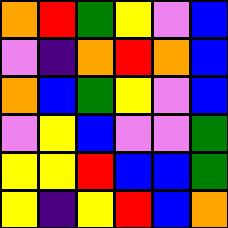[["orange", "red", "green", "yellow", "violet", "blue"], ["violet", "indigo", "orange", "red", "orange", "blue"], ["orange", "blue", "green", "yellow", "violet", "blue"], ["violet", "yellow", "blue", "violet", "violet", "green"], ["yellow", "yellow", "red", "blue", "blue", "green"], ["yellow", "indigo", "yellow", "red", "blue", "orange"]]